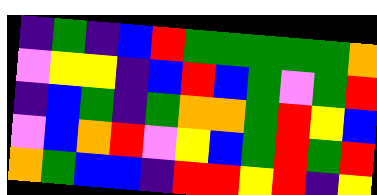[["indigo", "green", "indigo", "blue", "red", "green", "green", "green", "green", "green", "orange"], ["violet", "yellow", "yellow", "indigo", "blue", "red", "blue", "green", "violet", "green", "red"], ["indigo", "blue", "green", "indigo", "green", "orange", "orange", "green", "red", "yellow", "blue"], ["violet", "blue", "orange", "red", "violet", "yellow", "blue", "green", "red", "green", "red"], ["orange", "green", "blue", "blue", "indigo", "red", "red", "yellow", "red", "indigo", "yellow"]]